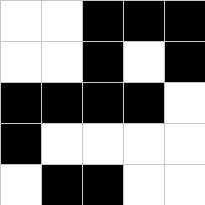[["white", "white", "black", "black", "black"], ["white", "white", "black", "white", "black"], ["black", "black", "black", "black", "white"], ["black", "white", "white", "white", "white"], ["white", "black", "black", "white", "white"]]